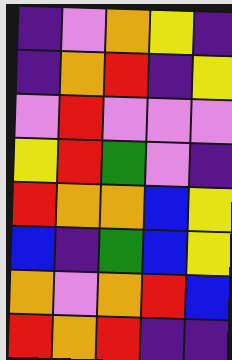[["indigo", "violet", "orange", "yellow", "indigo"], ["indigo", "orange", "red", "indigo", "yellow"], ["violet", "red", "violet", "violet", "violet"], ["yellow", "red", "green", "violet", "indigo"], ["red", "orange", "orange", "blue", "yellow"], ["blue", "indigo", "green", "blue", "yellow"], ["orange", "violet", "orange", "red", "blue"], ["red", "orange", "red", "indigo", "indigo"]]